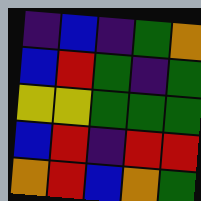[["indigo", "blue", "indigo", "green", "orange"], ["blue", "red", "green", "indigo", "green"], ["yellow", "yellow", "green", "green", "green"], ["blue", "red", "indigo", "red", "red"], ["orange", "red", "blue", "orange", "green"]]